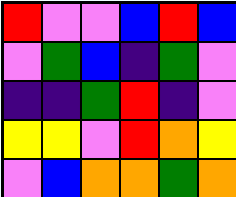[["red", "violet", "violet", "blue", "red", "blue"], ["violet", "green", "blue", "indigo", "green", "violet"], ["indigo", "indigo", "green", "red", "indigo", "violet"], ["yellow", "yellow", "violet", "red", "orange", "yellow"], ["violet", "blue", "orange", "orange", "green", "orange"]]